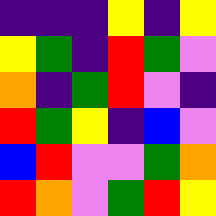[["indigo", "indigo", "indigo", "yellow", "indigo", "yellow"], ["yellow", "green", "indigo", "red", "green", "violet"], ["orange", "indigo", "green", "red", "violet", "indigo"], ["red", "green", "yellow", "indigo", "blue", "violet"], ["blue", "red", "violet", "violet", "green", "orange"], ["red", "orange", "violet", "green", "red", "yellow"]]